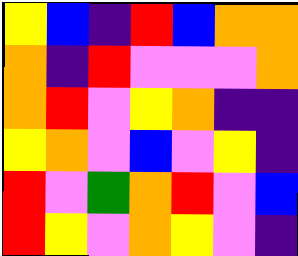[["yellow", "blue", "indigo", "red", "blue", "orange", "orange"], ["orange", "indigo", "red", "violet", "violet", "violet", "orange"], ["orange", "red", "violet", "yellow", "orange", "indigo", "indigo"], ["yellow", "orange", "violet", "blue", "violet", "yellow", "indigo"], ["red", "violet", "green", "orange", "red", "violet", "blue"], ["red", "yellow", "violet", "orange", "yellow", "violet", "indigo"]]